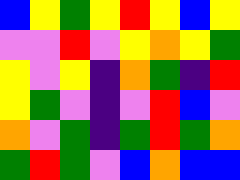[["blue", "yellow", "green", "yellow", "red", "yellow", "blue", "yellow"], ["violet", "violet", "red", "violet", "yellow", "orange", "yellow", "green"], ["yellow", "violet", "yellow", "indigo", "orange", "green", "indigo", "red"], ["yellow", "green", "violet", "indigo", "violet", "red", "blue", "violet"], ["orange", "violet", "green", "indigo", "green", "red", "green", "orange"], ["green", "red", "green", "violet", "blue", "orange", "blue", "blue"]]